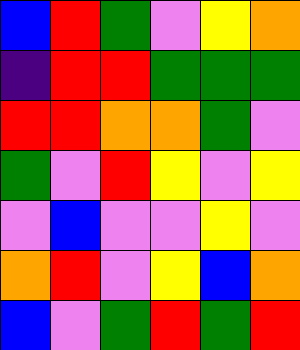[["blue", "red", "green", "violet", "yellow", "orange"], ["indigo", "red", "red", "green", "green", "green"], ["red", "red", "orange", "orange", "green", "violet"], ["green", "violet", "red", "yellow", "violet", "yellow"], ["violet", "blue", "violet", "violet", "yellow", "violet"], ["orange", "red", "violet", "yellow", "blue", "orange"], ["blue", "violet", "green", "red", "green", "red"]]